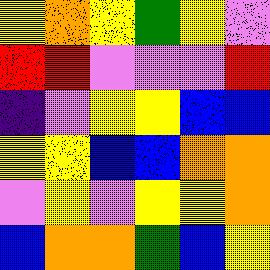[["yellow", "orange", "yellow", "green", "yellow", "violet"], ["red", "red", "violet", "violet", "violet", "red"], ["indigo", "violet", "yellow", "yellow", "blue", "blue"], ["yellow", "yellow", "blue", "blue", "orange", "orange"], ["violet", "yellow", "violet", "yellow", "yellow", "orange"], ["blue", "orange", "orange", "green", "blue", "yellow"]]